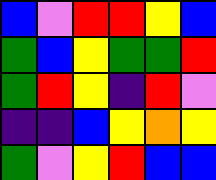[["blue", "violet", "red", "red", "yellow", "blue"], ["green", "blue", "yellow", "green", "green", "red"], ["green", "red", "yellow", "indigo", "red", "violet"], ["indigo", "indigo", "blue", "yellow", "orange", "yellow"], ["green", "violet", "yellow", "red", "blue", "blue"]]